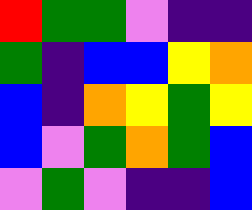[["red", "green", "green", "violet", "indigo", "indigo"], ["green", "indigo", "blue", "blue", "yellow", "orange"], ["blue", "indigo", "orange", "yellow", "green", "yellow"], ["blue", "violet", "green", "orange", "green", "blue"], ["violet", "green", "violet", "indigo", "indigo", "blue"]]